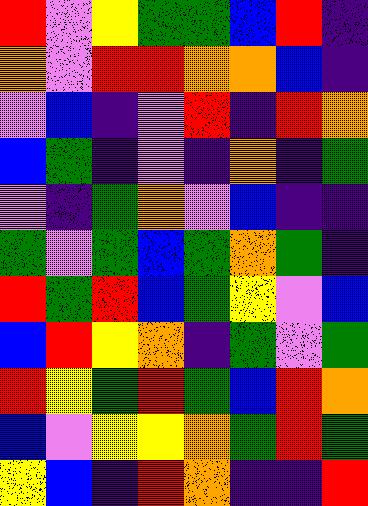[["red", "violet", "yellow", "green", "green", "blue", "red", "indigo"], ["orange", "violet", "red", "red", "orange", "orange", "blue", "indigo"], ["violet", "blue", "indigo", "violet", "red", "indigo", "red", "orange"], ["blue", "green", "indigo", "violet", "indigo", "orange", "indigo", "green"], ["violet", "indigo", "green", "orange", "violet", "blue", "indigo", "indigo"], ["green", "violet", "green", "blue", "green", "orange", "green", "indigo"], ["red", "green", "red", "blue", "green", "yellow", "violet", "blue"], ["blue", "red", "yellow", "orange", "indigo", "green", "violet", "green"], ["red", "yellow", "green", "red", "green", "blue", "red", "orange"], ["blue", "violet", "yellow", "yellow", "orange", "green", "red", "green"], ["yellow", "blue", "indigo", "red", "orange", "indigo", "indigo", "red"]]